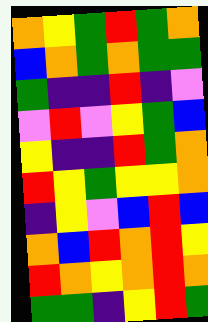[["orange", "yellow", "green", "red", "green", "orange"], ["blue", "orange", "green", "orange", "green", "green"], ["green", "indigo", "indigo", "red", "indigo", "violet"], ["violet", "red", "violet", "yellow", "green", "blue"], ["yellow", "indigo", "indigo", "red", "green", "orange"], ["red", "yellow", "green", "yellow", "yellow", "orange"], ["indigo", "yellow", "violet", "blue", "red", "blue"], ["orange", "blue", "red", "orange", "red", "yellow"], ["red", "orange", "yellow", "orange", "red", "orange"], ["green", "green", "indigo", "yellow", "red", "green"]]